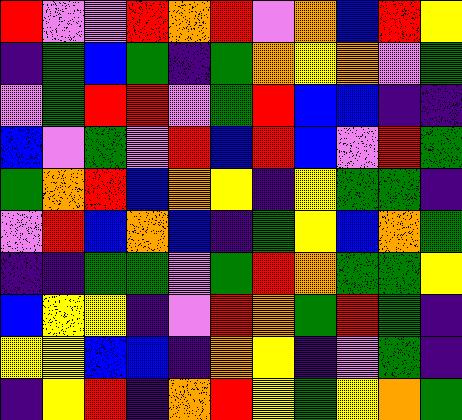[["red", "violet", "violet", "red", "orange", "red", "violet", "orange", "blue", "red", "yellow"], ["indigo", "green", "blue", "green", "indigo", "green", "orange", "yellow", "orange", "violet", "green"], ["violet", "green", "red", "red", "violet", "green", "red", "blue", "blue", "indigo", "indigo"], ["blue", "violet", "green", "violet", "red", "blue", "red", "blue", "violet", "red", "green"], ["green", "orange", "red", "blue", "orange", "yellow", "indigo", "yellow", "green", "green", "indigo"], ["violet", "red", "blue", "orange", "blue", "indigo", "green", "yellow", "blue", "orange", "green"], ["indigo", "indigo", "green", "green", "violet", "green", "red", "orange", "green", "green", "yellow"], ["blue", "yellow", "yellow", "indigo", "violet", "red", "orange", "green", "red", "green", "indigo"], ["yellow", "yellow", "blue", "blue", "indigo", "orange", "yellow", "indigo", "violet", "green", "indigo"], ["indigo", "yellow", "red", "indigo", "orange", "red", "yellow", "green", "yellow", "orange", "green"]]